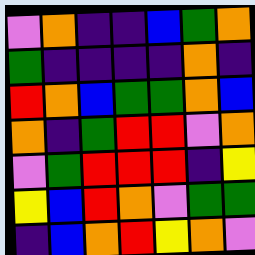[["violet", "orange", "indigo", "indigo", "blue", "green", "orange"], ["green", "indigo", "indigo", "indigo", "indigo", "orange", "indigo"], ["red", "orange", "blue", "green", "green", "orange", "blue"], ["orange", "indigo", "green", "red", "red", "violet", "orange"], ["violet", "green", "red", "red", "red", "indigo", "yellow"], ["yellow", "blue", "red", "orange", "violet", "green", "green"], ["indigo", "blue", "orange", "red", "yellow", "orange", "violet"]]